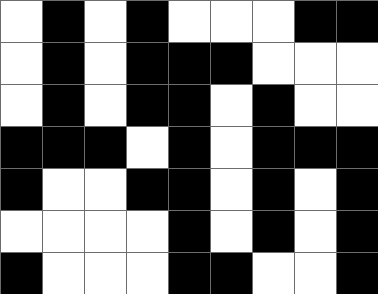[["white", "black", "white", "black", "white", "white", "white", "black", "black"], ["white", "black", "white", "black", "black", "black", "white", "white", "white"], ["white", "black", "white", "black", "black", "white", "black", "white", "white"], ["black", "black", "black", "white", "black", "white", "black", "black", "black"], ["black", "white", "white", "black", "black", "white", "black", "white", "black"], ["white", "white", "white", "white", "black", "white", "black", "white", "black"], ["black", "white", "white", "white", "black", "black", "white", "white", "black"]]